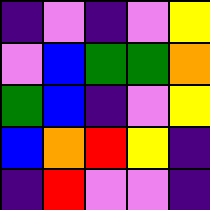[["indigo", "violet", "indigo", "violet", "yellow"], ["violet", "blue", "green", "green", "orange"], ["green", "blue", "indigo", "violet", "yellow"], ["blue", "orange", "red", "yellow", "indigo"], ["indigo", "red", "violet", "violet", "indigo"]]